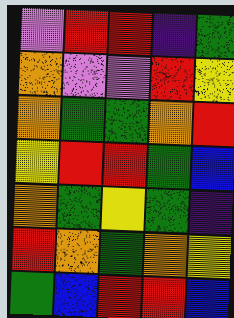[["violet", "red", "red", "indigo", "green"], ["orange", "violet", "violet", "red", "yellow"], ["orange", "green", "green", "orange", "red"], ["yellow", "red", "red", "green", "blue"], ["orange", "green", "yellow", "green", "indigo"], ["red", "orange", "green", "orange", "yellow"], ["green", "blue", "red", "red", "blue"]]